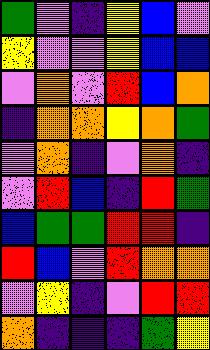[["green", "violet", "indigo", "yellow", "blue", "violet"], ["yellow", "violet", "violet", "yellow", "blue", "blue"], ["violet", "orange", "violet", "red", "blue", "orange"], ["indigo", "orange", "orange", "yellow", "orange", "green"], ["violet", "orange", "indigo", "violet", "orange", "indigo"], ["violet", "red", "blue", "indigo", "red", "green"], ["blue", "green", "green", "red", "red", "indigo"], ["red", "blue", "violet", "red", "orange", "orange"], ["violet", "yellow", "indigo", "violet", "red", "red"], ["orange", "indigo", "indigo", "indigo", "green", "yellow"]]